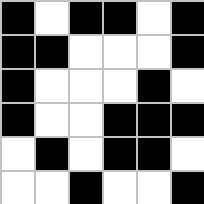[["black", "white", "black", "black", "white", "black"], ["black", "black", "white", "white", "white", "black"], ["black", "white", "white", "white", "black", "white"], ["black", "white", "white", "black", "black", "black"], ["white", "black", "white", "black", "black", "white"], ["white", "white", "black", "white", "white", "black"]]